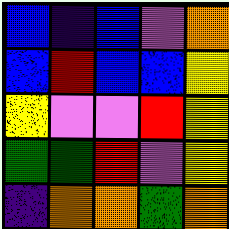[["blue", "indigo", "blue", "violet", "orange"], ["blue", "red", "blue", "blue", "yellow"], ["yellow", "violet", "violet", "red", "yellow"], ["green", "green", "red", "violet", "yellow"], ["indigo", "orange", "orange", "green", "orange"]]